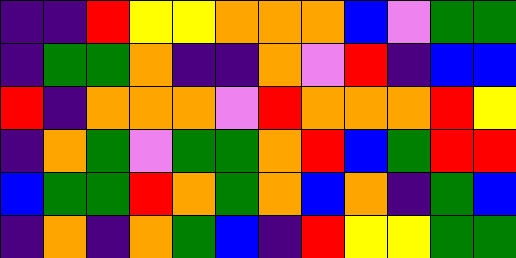[["indigo", "indigo", "red", "yellow", "yellow", "orange", "orange", "orange", "blue", "violet", "green", "green"], ["indigo", "green", "green", "orange", "indigo", "indigo", "orange", "violet", "red", "indigo", "blue", "blue"], ["red", "indigo", "orange", "orange", "orange", "violet", "red", "orange", "orange", "orange", "red", "yellow"], ["indigo", "orange", "green", "violet", "green", "green", "orange", "red", "blue", "green", "red", "red"], ["blue", "green", "green", "red", "orange", "green", "orange", "blue", "orange", "indigo", "green", "blue"], ["indigo", "orange", "indigo", "orange", "green", "blue", "indigo", "red", "yellow", "yellow", "green", "green"]]